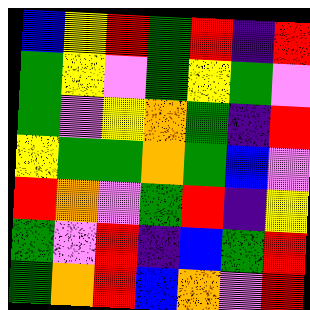[["blue", "yellow", "red", "green", "red", "indigo", "red"], ["green", "yellow", "violet", "green", "yellow", "green", "violet"], ["green", "violet", "yellow", "orange", "green", "indigo", "red"], ["yellow", "green", "green", "orange", "green", "blue", "violet"], ["red", "orange", "violet", "green", "red", "indigo", "yellow"], ["green", "violet", "red", "indigo", "blue", "green", "red"], ["green", "orange", "red", "blue", "orange", "violet", "red"]]